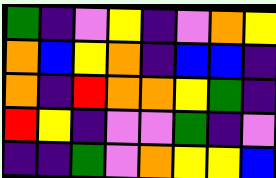[["green", "indigo", "violet", "yellow", "indigo", "violet", "orange", "yellow"], ["orange", "blue", "yellow", "orange", "indigo", "blue", "blue", "indigo"], ["orange", "indigo", "red", "orange", "orange", "yellow", "green", "indigo"], ["red", "yellow", "indigo", "violet", "violet", "green", "indigo", "violet"], ["indigo", "indigo", "green", "violet", "orange", "yellow", "yellow", "blue"]]